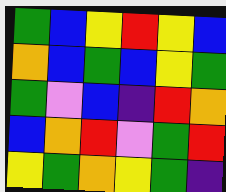[["green", "blue", "yellow", "red", "yellow", "blue"], ["orange", "blue", "green", "blue", "yellow", "green"], ["green", "violet", "blue", "indigo", "red", "orange"], ["blue", "orange", "red", "violet", "green", "red"], ["yellow", "green", "orange", "yellow", "green", "indigo"]]